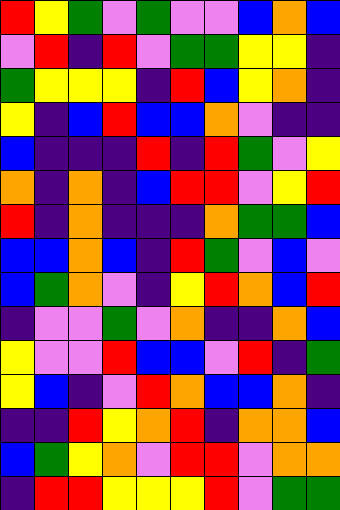[["red", "yellow", "green", "violet", "green", "violet", "violet", "blue", "orange", "blue"], ["violet", "red", "indigo", "red", "violet", "green", "green", "yellow", "yellow", "indigo"], ["green", "yellow", "yellow", "yellow", "indigo", "red", "blue", "yellow", "orange", "indigo"], ["yellow", "indigo", "blue", "red", "blue", "blue", "orange", "violet", "indigo", "indigo"], ["blue", "indigo", "indigo", "indigo", "red", "indigo", "red", "green", "violet", "yellow"], ["orange", "indigo", "orange", "indigo", "blue", "red", "red", "violet", "yellow", "red"], ["red", "indigo", "orange", "indigo", "indigo", "indigo", "orange", "green", "green", "blue"], ["blue", "blue", "orange", "blue", "indigo", "red", "green", "violet", "blue", "violet"], ["blue", "green", "orange", "violet", "indigo", "yellow", "red", "orange", "blue", "red"], ["indigo", "violet", "violet", "green", "violet", "orange", "indigo", "indigo", "orange", "blue"], ["yellow", "violet", "violet", "red", "blue", "blue", "violet", "red", "indigo", "green"], ["yellow", "blue", "indigo", "violet", "red", "orange", "blue", "blue", "orange", "indigo"], ["indigo", "indigo", "red", "yellow", "orange", "red", "indigo", "orange", "orange", "blue"], ["blue", "green", "yellow", "orange", "violet", "red", "red", "violet", "orange", "orange"], ["indigo", "red", "red", "yellow", "yellow", "yellow", "red", "violet", "green", "green"]]